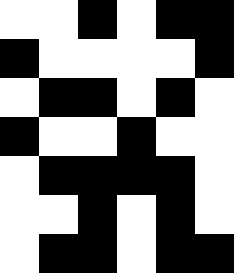[["white", "white", "black", "white", "black", "black"], ["black", "white", "white", "white", "white", "black"], ["white", "black", "black", "white", "black", "white"], ["black", "white", "white", "black", "white", "white"], ["white", "black", "black", "black", "black", "white"], ["white", "white", "black", "white", "black", "white"], ["white", "black", "black", "white", "black", "black"]]